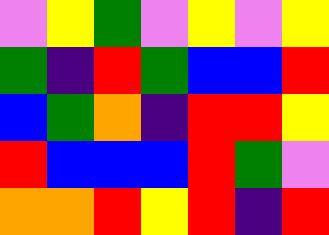[["violet", "yellow", "green", "violet", "yellow", "violet", "yellow"], ["green", "indigo", "red", "green", "blue", "blue", "red"], ["blue", "green", "orange", "indigo", "red", "red", "yellow"], ["red", "blue", "blue", "blue", "red", "green", "violet"], ["orange", "orange", "red", "yellow", "red", "indigo", "red"]]